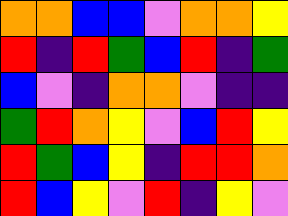[["orange", "orange", "blue", "blue", "violet", "orange", "orange", "yellow"], ["red", "indigo", "red", "green", "blue", "red", "indigo", "green"], ["blue", "violet", "indigo", "orange", "orange", "violet", "indigo", "indigo"], ["green", "red", "orange", "yellow", "violet", "blue", "red", "yellow"], ["red", "green", "blue", "yellow", "indigo", "red", "red", "orange"], ["red", "blue", "yellow", "violet", "red", "indigo", "yellow", "violet"]]